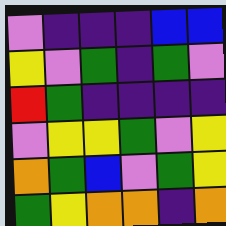[["violet", "indigo", "indigo", "indigo", "blue", "blue"], ["yellow", "violet", "green", "indigo", "green", "violet"], ["red", "green", "indigo", "indigo", "indigo", "indigo"], ["violet", "yellow", "yellow", "green", "violet", "yellow"], ["orange", "green", "blue", "violet", "green", "yellow"], ["green", "yellow", "orange", "orange", "indigo", "orange"]]